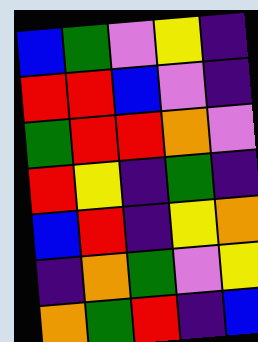[["blue", "green", "violet", "yellow", "indigo"], ["red", "red", "blue", "violet", "indigo"], ["green", "red", "red", "orange", "violet"], ["red", "yellow", "indigo", "green", "indigo"], ["blue", "red", "indigo", "yellow", "orange"], ["indigo", "orange", "green", "violet", "yellow"], ["orange", "green", "red", "indigo", "blue"]]